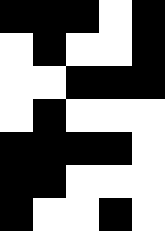[["black", "black", "black", "white", "black"], ["white", "black", "white", "white", "black"], ["white", "white", "black", "black", "black"], ["white", "black", "white", "white", "white"], ["black", "black", "black", "black", "white"], ["black", "black", "white", "white", "white"], ["black", "white", "white", "black", "white"]]